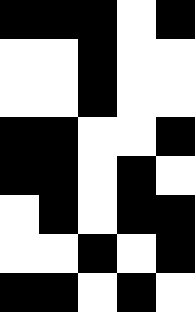[["black", "black", "black", "white", "black"], ["white", "white", "black", "white", "white"], ["white", "white", "black", "white", "white"], ["black", "black", "white", "white", "black"], ["black", "black", "white", "black", "white"], ["white", "black", "white", "black", "black"], ["white", "white", "black", "white", "black"], ["black", "black", "white", "black", "white"]]